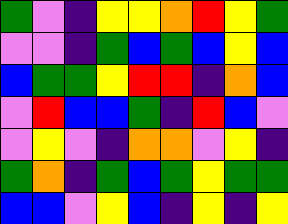[["green", "violet", "indigo", "yellow", "yellow", "orange", "red", "yellow", "green"], ["violet", "violet", "indigo", "green", "blue", "green", "blue", "yellow", "blue"], ["blue", "green", "green", "yellow", "red", "red", "indigo", "orange", "blue"], ["violet", "red", "blue", "blue", "green", "indigo", "red", "blue", "violet"], ["violet", "yellow", "violet", "indigo", "orange", "orange", "violet", "yellow", "indigo"], ["green", "orange", "indigo", "green", "blue", "green", "yellow", "green", "green"], ["blue", "blue", "violet", "yellow", "blue", "indigo", "yellow", "indigo", "yellow"]]